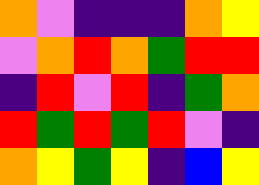[["orange", "violet", "indigo", "indigo", "indigo", "orange", "yellow"], ["violet", "orange", "red", "orange", "green", "red", "red"], ["indigo", "red", "violet", "red", "indigo", "green", "orange"], ["red", "green", "red", "green", "red", "violet", "indigo"], ["orange", "yellow", "green", "yellow", "indigo", "blue", "yellow"]]